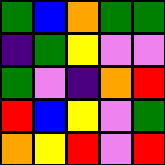[["green", "blue", "orange", "green", "green"], ["indigo", "green", "yellow", "violet", "violet"], ["green", "violet", "indigo", "orange", "red"], ["red", "blue", "yellow", "violet", "green"], ["orange", "yellow", "red", "violet", "red"]]